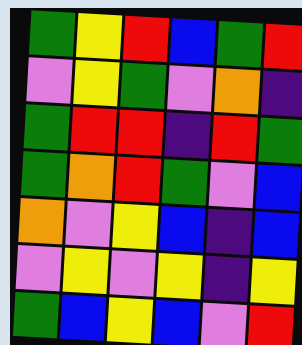[["green", "yellow", "red", "blue", "green", "red"], ["violet", "yellow", "green", "violet", "orange", "indigo"], ["green", "red", "red", "indigo", "red", "green"], ["green", "orange", "red", "green", "violet", "blue"], ["orange", "violet", "yellow", "blue", "indigo", "blue"], ["violet", "yellow", "violet", "yellow", "indigo", "yellow"], ["green", "blue", "yellow", "blue", "violet", "red"]]